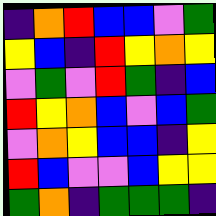[["indigo", "orange", "red", "blue", "blue", "violet", "green"], ["yellow", "blue", "indigo", "red", "yellow", "orange", "yellow"], ["violet", "green", "violet", "red", "green", "indigo", "blue"], ["red", "yellow", "orange", "blue", "violet", "blue", "green"], ["violet", "orange", "yellow", "blue", "blue", "indigo", "yellow"], ["red", "blue", "violet", "violet", "blue", "yellow", "yellow"], ["green", "orange", "indigo", "green", "green", "green", "indigo"]]